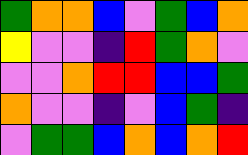[["green", "orange", "orange", "blue", "violet", "green", "blue", "orange"], ["yellow", "violet", "violet", "indigo", "red", "green", "orange", "violet"], ["violet", "violet", "orange", "red", "red", "blue", "blue", "green"], ["orange", "violet", "violet", "indigo", "violet", "blue", "green", "indigo"], ["violet", "green", "green", "blue", "orange", "blue", "orange", "red"]]